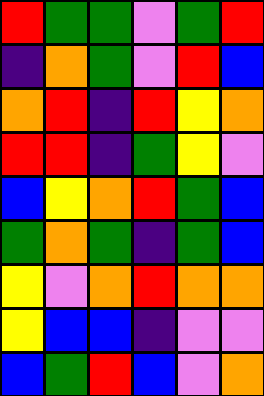[["red", "green", "green", "violet", "green", "red"], ["indigo", "orange", "green", "violet", "red", "blue"], ["orange", "red", "indigo", "red", "yellow", "orange"], ["red", "red", "indigo", "green", "yellow", "violet"], ["blue", "yellow", "orange", "red", "green", "blue"], ["green", "orange", "green", "indigo", "green", "blue"], ["yellow", "violet", "orange", "red", "orange", "orange"], ["yellow", "blue", "blue", "indigo", "violet", "violet"], ["blue", "green", "red", "blue", "violet", "orange"]]